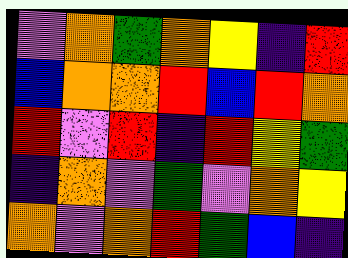[["violet", "orange", "green", "orange", "yellow", "indigo", "red"], ["blue", "orange", "orange", "red", "blue", "red", "orange"], ["red", "violet", "red", "indigo", "red", "yellow", "green"], ["indigo", "orange", "violet", "green", "violet", "orange", "yellow"], ["orange", "violet", "orange", "red", "green", "blue", "indigo"]]